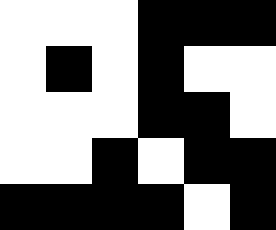[["white", "white", "white", "black", "black", "black"], ["white", "black", "white", "black", "white", "white"], ["white", "white", "white", "black", "black", "white"], ["white", "white", "black", "white", "black", "black"], ["black", "black", "black", "black", "white", "black"]]